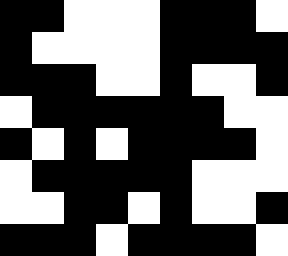[["black", "black", "white", "white", "white", "black", "black", "black", "white"], ["black", "white", "white", "white", "white", "black", "black", "black", "black"], ["black", "black", "black", "white", "white", "black", "white", "white", "black"], ["white", "black", "black", "black", "black", "black", "black", "white", "white"], ["black", "white", "black", "white", "black", "black", "black", "black", "white"], ["white", "black", "black", "black", "black", "black", "white", "white", "white"], ["white", "white", "black", "black", "white", "black", "white", "white", "black"], ["black", "black", "black", "white", "black", "black", "black", "black", "white"]]